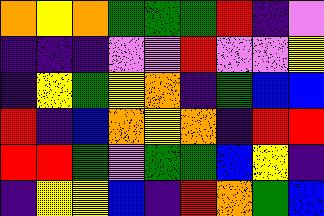[["orange", "yellow", "orange", "green", "green", "green", "red", "indigo", "violet"], ["indigo", "indigo", "indigo", "violet", "violet", "red", "violet", "violet", "yellow"], ["indigo", "yellow", "green", "yellow", "orange", "indigo", "green", "blue", "blue"], ["red", "indigo", "blue", "orange", "yellow", "orange", "indigo", "red", "red"], ["red", "red", "green", "violet", "green", "green", "blue", "yellow", "indigo"], ["indigo", "yellow", "yellow", "blue", "indigo", "red", "orange", "green", "blue"]]